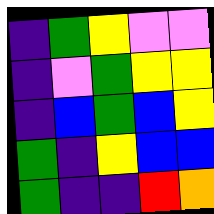[["indigo", "green", "yellow", "violet", "violet"], ["indigo", "violet", "green", "yellow", "yellow"], ["indigo", "blue", "green", "blue", "yellow"], ["green", "indigo", "yellow", "blue", "blue"], ["green", "indigo", "indigo", "red", "orange"]]